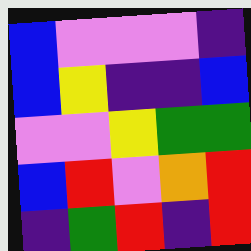[["blue", "violet", "violet", "violet", "indigo"], ["blue", "yellow", "indigo", "indigo", "blue"], ["violet", "violet", "yellow", "green", "green"], ["blue", "red", "violet", "orange", "red"], ["indigo", "green", "red", "indigo", "red"]]